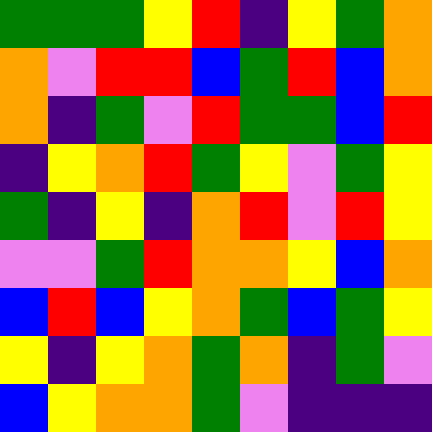[["green", "green", "green", "yellow", "red", "indigo", "yellow", "green", "orange"], ["orange", "violet", "red", "red", "blue", "green", "red", "blue", "orange"], ["orange", "indigo", "green", "violet", "red", "green", "green", "blue", "red"], ["indigo", "yellow", "orange", "red", "green", "yellow", "violet", "green", "yellow"], ["green", "indigo", "yellow", "indigo", "orange", "red", "violet", "red", "yellow"], ["violet", "violet", "green", "red", "orange", "orange", "yellow", "blue", "orange"], ["blue", "red", "blue", "yellow", "orange", "green", "blue", "green", "yellow"], ["yellow", "indigo", "yellow", "orange", "green", "orange", "indigo", "green", "violet"], ["blue", "yellow", "orange", "orange", "green", "violet", "indigo", "indigo", "indigo"]]